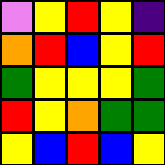[["violet", "yellow", "red", "yellow", "indigo"], ["orange", "red", "blue", "yellow", "red"], ["green", "yellow", "yellow", "yellow", "green"], ["red", "yellow", "orange", "green", "green"], ["yellow", "blue", "red", "blue", "yellow"]]